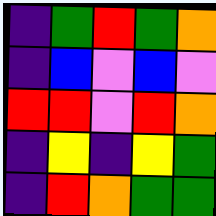[["indigo", "green", "red", "green", "orange"], ["indigo", "blue", "violet", "blue", "violet"], ["red", "red", "violet", "red", "orange"], ["indigo", "yellow", "indigo", "yellow", "green"], ["indigo", "red", "orange", "green", "green"]]